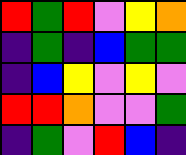[["red", "green", "red", "violet", "yellow", "orange"], ["indigo", "green", "indigo", "blue", "green", "green"], ["indigo", "blue", "yellow", "violet", "yellow", "violet"], ["red", "red", "orange", "violet", "violet", "green"], ["indigo", "green", "violet", "red", "blue", "indigo"]]